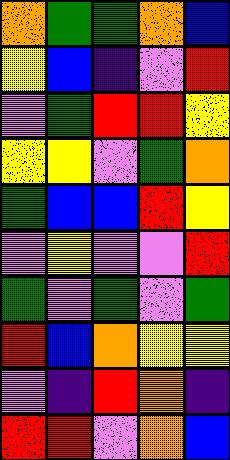[["orange", "green", "green", "orange", "blue"], ["yellow", "blue", "indigo", "violet", "red"], ["violet", "green", "red", "red", "yellow"], ["yellow", "yellow", "violet", "green", "orange"], ["green", "blue", "blue", "red", "yellow"], ["violet", "yellow", "violet", "violet", "red"], ["green", "violet", "green", "violet", "green"], ["red", "blue", "orange", "yellow", "yellow"], ["violet", "indigo", "red", "orange", "indigo"], ["red", "red", "violet", "orange", "blue"]]